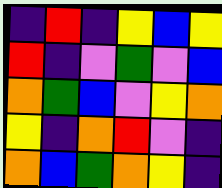[["indigo", "red", "indigo", "yellow", "blue", "yellow"], ["red", "indigo", "violet", "green", "violet", "blue"], ["orange", "green", "blue", "violet", "yellow", "orange"], ["yellow", "indigo", "orange", "red", "violet", "indigo"], ["orange", "blue", "green", "orange", "yellow", "indigo"]]